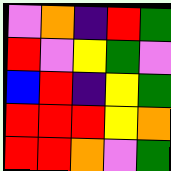[["violet", "orange", "indigo", "red", "green"], ["red", "violet", "yellow", "green", "violet"], ["blue", "red", "indigo", "yellow", "green"], ["red", "red", "red", "yellow", "orange"], ["red", "red", "orange", "violet", "green"]]